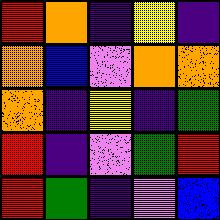[["red", "orange", "indigo", "yellow", "indigo"], ["orange", "blue", "violet", "orange", "orange"], ["orange", "indigo", "yellow", "indigo", "green"], ["red", "indigo", "violet", "green", "red"], ["red", "green", "indigo", "violet", "blue"]]